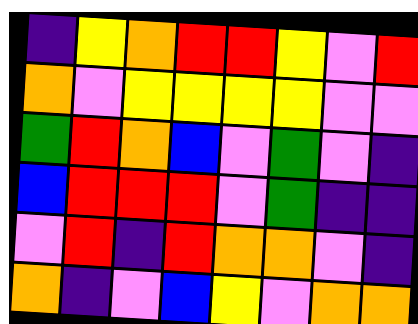[["indigo", "yellow", "orange", "red", "red", "yellow", "violet", "red"], ["orange", "violet", "yellow", "yellow", "yellow", "yellow", "violet", "violet"], ["green", "red", "orange", "blue", "violet", "green", "violet", "indigo"], ["blue", "red", "red", "red", "violet", "green", "indigo", "indigo"], ["violet", "red", "indigo", "red", "orange", "orange", "violet", "indigo"], ["orange", "indigo", "violet", "blue", "yellow", "violet", "orange", "orange"]]